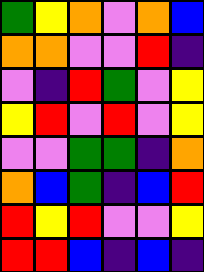[["green", "yellow", "orange", "violet", "orange", "blue"], ["orange", "orange", "violet", "violet", "red", "indigo"], ["violet", "indigo", "red", "green", "violet", "yellow"], ["yellow", "red", "violet", "red", "violet", "yellow"], ["violet", "violet", "green", "green", "indigo", "orange"], ["orange", "blue", "green", "indigo", "blue", "red"], ["red", "yellow", "red", "violet", "violet", "yellow"], ["red", "red", "blue", "indigo", "blue", "indigo"]]